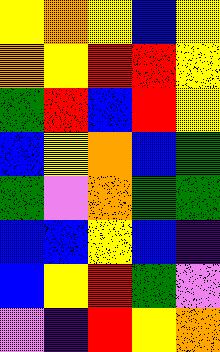[["yellow", "orange", "yellow", "blue", "yellow"], ["orange", "yellow", "red", "red", "yellow"], ["green", "red", "blue", "red", "yellow"], ["blue", "yellow", "orange", "blue", "green"], ["green", "violet", "orange", "green", "green"], ["blue", "blue", "yellow", "blue", "indigo"], ["blue", "yellow", "red", "green", "violet"], ["violet", "indigo", "red", "yellow", "orange"]]